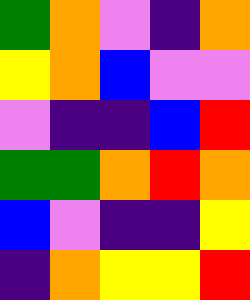[["green", "orange", "violet", "indigo", "orange"], ["yellow", "orange", "blue", "violet", "violet"], ["violet", "indigo", "indigo", "blue", "red"], ["green", "green", "orange", "red", "orange"], ["blue", "violet", "indigo", "indigo", "yellow"], ["indigo", "orange", "yellow", "yellow", "red"]]